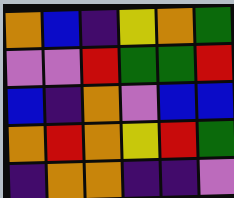[["orange", "blue", "indigo", "yellow", "orange", "green"], ["violet", "violet", "red", "green", "green", "red"], ["blue", "indigo", "orange", "violet", "blue", "blue"], ["orange", "red", "orange", "yellow", "red", "green"], ["indigo", "orange", "orange", "indigo", "indigo", "violet"]]